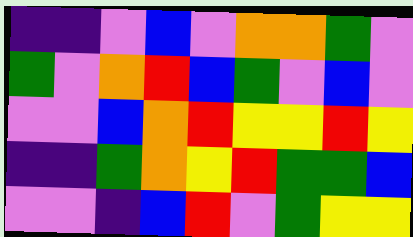[["indigo", "indigo", "violet", "blue", "violet", "orange", "orange", "green", "violet"], ["green", "violet", "orange", "red", "blue", "green", "violet", "blue", "violet"], ["violet", "violet", "blue", "orange", "red", "yellow", "yellow", "red", "yellow"], ["indigo", "indigo", "green", "orange", "yellow", "red", "green", "green", "blue"], ["violet", "violet", "indigo", "blue", "red", "violet", "green", "yellow", "yellow"]]